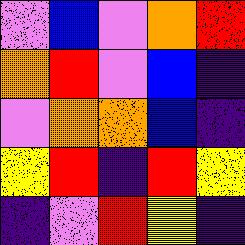[["violet", "blue", "violet", "orange", "red"], ["orange", "red", "violet", "blue", "indigo"], ["violet", "orange", "orange", "blue", "indigo"], ["yellow", "red", "indigo", "red", "yellow"], ["indigo", "violet", "red", "yellow", "indigo"]]